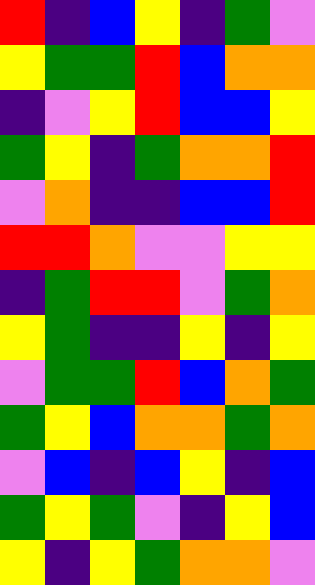[["red", "indigo", "blue", "yellow", "indigo", "green", "violet"], ["yellow", "green", "green", "red", "blue", "orange", "orange"], ["indigo", "violet", "yellow", "red", "blue", "blue", "yellow"], ["green", "yellow", "indigo", "green", "orange", "orange", "red"], ["violet", "orange", "indigo", "indigo", "blue", "blue", "red"], ["red", "red", "orange", "violet", "violet", "yellow", "yellow"], ["indigo", "green", "red", "red", "violet", "green", "orange"], ["yellow", "green", "indigo", "indigo", "yellow", "indigo", "yellow"], ["violet", "green", "green", "red", "blue", "orange", "green"], ["green", "yellow", "blue", "orange", "orange", "green", "orange"], ["violet", "blue", "indigo", "blue", "yellow", "indigo", "blue"], ["green", "yellow", "green", "violet", "indigo", "yellow", "blue"], ["yellow", "indigo", "yellow", "green", "orange", "orange", "violet"]]